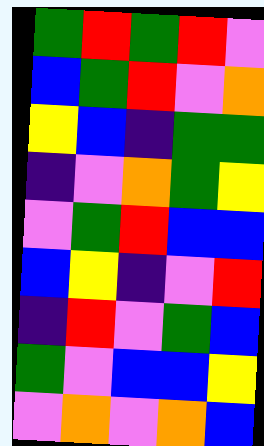[["green", "red", "green", "red", "violet"], ["blue", "green", "red", "violet", "orange"], ["yellow", "blue", "indigo", "green", "green"], ["indigo", "violet", "orange", "green", "yellow"], ["violet", "green", "red", "blue", "blue"], ["blue", "yellow", "indigo", "violet", "red"], ["indigo", "red", "violet", "green", "blue"], ["green", "violet", "blue", "blue", "yellow"], ["violet", "orange", "violet", "orange", "blue"]]